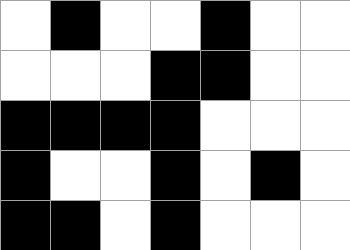[["white", "black", "white", "white", "black", "white", "white"], ["white", "white", "white", "black", "black", "white", "white"], ["black", "black", "black", "black", "white", "white", "white"], ["black", "white", "white", "black", "white", "black", "white"], ["black", "black", "white", "black", "white", "white", "white"]]